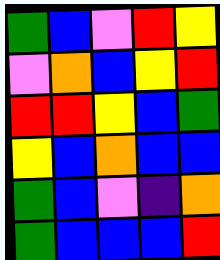[["green", "blue", "violet", "red", "yellow"], ["violet", "orange", "blue", "yellow", "red"], ["red", "red", "yellow", "blue", "green"], ["yellow", "blue", "orange", "blue", "blue"], ["green", "blue", "violet", "indigo", "orange"], ["green", "blue", "blue", "blue", "red"]]